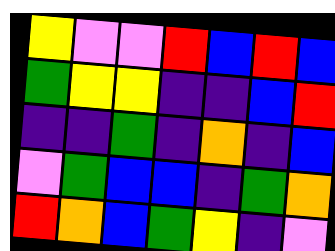[["yellow", "violet", "violet", "red", "blue", "red", "blue"], ["green", "yellow", "yellow", "indigo", "indigo", "blue", "red"], ["indigo", "indigo", "green", "indigo", "orange", "indigo", "blue"], ["violet", "green", "blue", "blue", "indigo", "green", "orange"], ["red", "orange", "blue", "green", "yellow", "indigo", "violet"]]